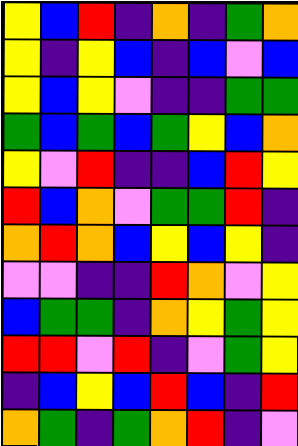[["yellow", "blue", "red", "indigo", "orange", "indigo", "green", "orange"], ["yellow", "indigo", "yellow", "blue", "indigo", "blue", "violet", "blue"], ["yellow", "blue", "yellow", "violet", "indigo", "indigo", "green", "green"], ["green", "blue", "green", "blue", "green", "yellow", "blue", "orange"], ["yellow", "violet", "red", "indigo", "indigo", "blue", "red", "yellow"], ["red", "blue", "orange", "violet", "green", "green", "red", "indigo"], ["orange", "red", "orange", "blue", "yellow", "blue", "yellow", "indigo"], ["violet", "violet", "indigo", "indigo", "red", "orange", "violet", "yellow"], ["blue", "green", "green", "indigo", "orange", "yellow", "green", "yellow"], ["red", "red", "violet", "red", "indigo", "violet", "green", "yellow"], ["indigo", "blue", "yellow", "blue", "red", "blue", "indigo", "red"], ["orange", "green", "indigo", "green", "orange", "red", "indigo", "violet"]]